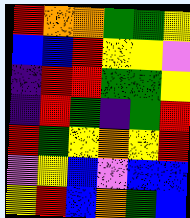[["red", "orange", "orange", "green", "green", "yellow"], ["blue", "blue", "red", "yellow", "yellow", "violet"], ["indigo", "red", "red", "green", "green", "yellow"], ["indigo", "red", "green", "indigo", "green", "red"], ["red", "green", "yellow", "orange", "yellow", "red"], ["violet", "yellow", "blue", "violet", "blue", "blue"], ["yellow", "red", "blue", "orange", "green", "blue"]]